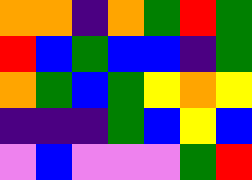[["orange", "orange", "indigo", "orange", "green", "red", "green"], ["red", "blue", "green", "blue", "blue", "indigo", "green"], ["orange", "green", "blue", "green", "yellow", "orange", "yellow"], ["indigo", "indigo", "indigo", "green", "blue", "yellow", "blue"], ["violet", "blue", "violet", "violet", "violet", "green", "red"]]